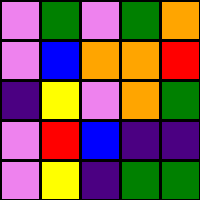[["violet", "green", "violet", "green", "orange"], ["violet", "blue", "orange", "orange", "red"], ["indigo", "yellow", "violet", "orange", "green"], ["violet", "red", "blue", "indigo", "indigo"], ["violet", "yellow", "indigo", "green", "green"]]